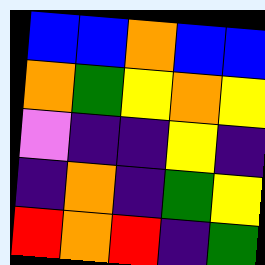[["blue", "blue", "orange", "blue", "blue"], ["orange", "green", "yellow", "orange", "yellow"], ["violet", "indigo", "indigo", "yellow", "indigo"], ["indigo", "orange", "indigo", "green", "yellow"], ["red", "orange", "red", "indigo", "green"]]